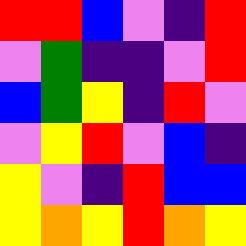[["red", "red", "blue", "violet", "indigo", "red"], ["violet", "green", "indigo", "indigo", "violet", "red"], ["blue", "green", "yellow", "indigo", "red", "violet"], ["violet", "yellow", "red", "violet", "blue", "indigo"], ["yellow", "violet", "indigo", "red", "blue", "blue"], ["yellow", "orange", "yellow", "red", "orange", "yellow"]]